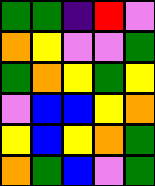[["green", "green", "indigo", "red", "violet"], ["orange", "yellow", "violet", "violet", "green"], ["green", "orange", "yellow", "green", "yellow"], ["violet", "blue", "blue", "yellow", "orange"], ["yellow", "blue", "yellow", "orange", "green"], ["orange", "green", "blue", "violet", "green"]]